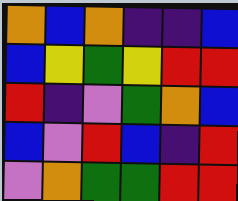[["orange", "blue", "orange", "indigo", "indigo", "blue"], ["blue", "yellow", "green", "yellow", "red", "red"], ["red", "indigo", "violet", "green", "orange", "blue"], ["blue", "violet", "red", "blue", "indigo", "red"], ["violet", "orange", "green", "green", "red", "red"]]